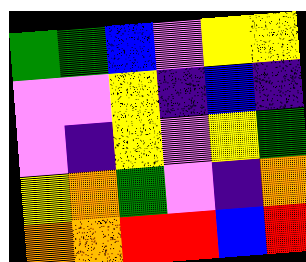[["green", "green", "blue", "violet", "yellow", "yellow"], ["violet", "violet", "yellow", "indigo", "blue", "indigo"], ["violet", "indigo", "yellow", "violet", "yellow", "green"], ["yellow", "orange", "green", "violet", "indigo", "orange"], ["orange", "orange", "red", "red", "blue", "red"]]